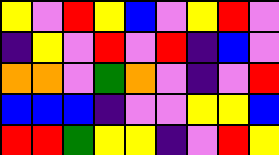[["yellow", "violet", "red", "yellow", "blue", "violet", "yellow", "red", "violet"], ["indigo", "yellow", "violet", "red", "violet", "red", "indigo", "blue", "violet"], ["orange", "orange", "violet", "green", "orange", "violet", "indigo", "violet", "red"], ["blue", "blue", "blue", "indigo", "violet", "violet", "yellow", "yellow", "blue"], ["red", "red", "green", "yellow", "yellow", "indigo", "violet", "red", "yellow"]]